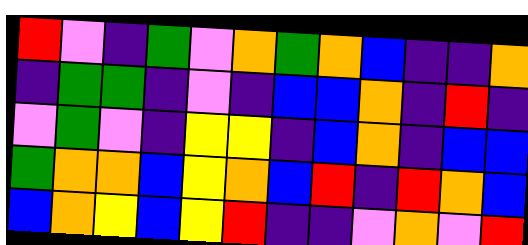[["red", "violet", "indigo", "green", "violet", "orange", "green", "orange", "blue", "indigo", "indigo", "orange"], ["indigo", "green", "green", "indigo", "violet", "indigo", "blue", "blue", "orange", "indigo", "red", "indigo"], ["violet", "green", "violet", "indigo", "yellow", "yellow", "indigo", "blue", "orange", "indigo", "blue", "blue"], ["green", "orange", "orange", "blue", "yellow", "orange", "blue", "red", "indigo", "red", "orange", "blue"], ["blue", "orange", "yellow", "blue", "yellow", "red", "indigo", "indigo", "violet", "orange", "violet", "red"]]